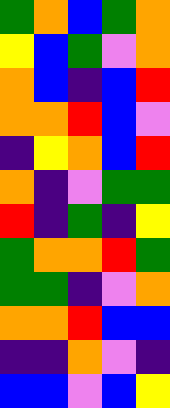[["green", "orange", "blue", "green", "orange"], ["yellow", "blue", "green", "violet", "orange"], ["orange", "blue", "indigo", "blue", "red"], ["orange", "orange", "red", "blue", "violet"], ["indigo", "yellow", "orange", "blue", "red"], ["orange", "indigo", "violet", "green", "green"], ["red", "indigo", "green", "indigo", "yellow"], ["green", "orange", "orange", "red", "green"], ["green", "green", "indigo", "violet", "orange"], ["orange", "orange", "red", "blue", "blue"], ["indigo", "indigo", "orange", "violet", "indigo"], ["blue", "blue", "violet", "blue", "yellow"]]